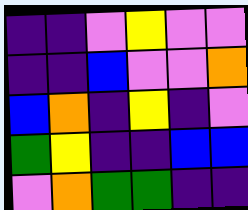[["indigo", "indigo", "violet", "yellow", "violet", "violet"], ["indigo", "indigo", "blue", "violet", "violet", "orange"], ["blue", "orange", "indigo", "yellow", "indigo", "violet"], ["green", "yellow", "indigo", "indigo", "blue", "blue"], ["violet", "orange", "green", "green", "indigo", "indigo"]]